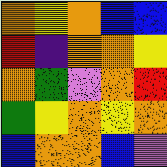[["orange", "yellow", "orange", "blue", "blue"], ["red", "indigo", "orange", "orange", "yellow"], ["orange", "green", "violet", "orange", "red"], ["green", "yellow", "orange", "yellow", "orange"], ["blue", "orange", "orange", "blue", "violet"]]